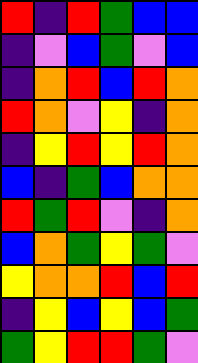[["red", "indigo", "red", "green", "blue", "blue"], ["indigo", "violet", "blue", "green", "violet", "blue"], ["indigo", "orange", "red", "blue", "red", "orange"], ["red", "orange", "violet", "yellow", "indigo", "orange"], ["indigo", "yellow", "red", "yellow", "red", "orange"], ["blue", "indigo", "green", "blue", "orange", "orange"], ["red", "green", "red", "violet", "indigo", "orange"], ["blue", "orange", "green", "yellow", "green", "violet"], ["yellow", "orange", "orange", "red", "blue", "red"], ["indigo", "yellow", "blue", "yellow", "blue", "green"], ["green", "yellow", "red", "red", "green", "violet"]]